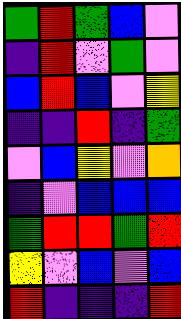[["green", "red", "green", "blue", "violet"], ["indigo", "red", "violet", "green", "violet"], ["blue", "red", "blue", "violet", "yellow"], ["indigo", "indigo", "red", "indigo", "green"], ["violet", "blue", "yellow", "violet", "orange"], ["indigo", "violet", "blue", "blue", "blue"], ["green", "red", "red", "green", "red"], ["yellow", "violet", "blue", "violet", "blue"], ["red", "indigo", "indigo", "indigo", "red"]]